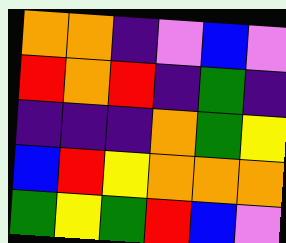[["orange", "orange", "indigo", "violet", "blue", "violet"], ["red", "orange", "red", "indigo", "green", "indigo"], ["indigo", "indigo", "indigo", "orange", "green", "yellow"], ["blue", "red", "yellow", "orange", "orange", "orange"], ["green", "yellow", "green", "red", "blue", "violet"]]